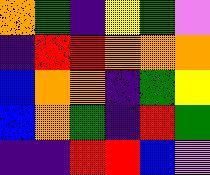[["orange", "green", "indigo", "yellow", "green", "violet"], ["indigo", "red", "red", "orange", "orange", "orange"], ["blue", "orange", "orange", "indigo", "green", "yellow"], ["blue", "orange", "green", "indigo", "red", "green"], ["indigo", "indigo", "red", "red", "blue", "violet"]]